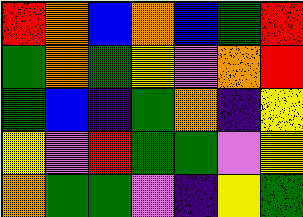[["red", "orange", "blue", "orange", "blue", "green", "red"], ["green", "orange", "green", "yellow", "violet", "orange", "red"], ["green", "blue", "indigo", "green", "orange", "indigo", "yellow"], ["yellow", "violet", "red", "green", "green", "violet", "yellow"], ["orange", "green", "green", "violet", "indigo", "yellow", "green"]]